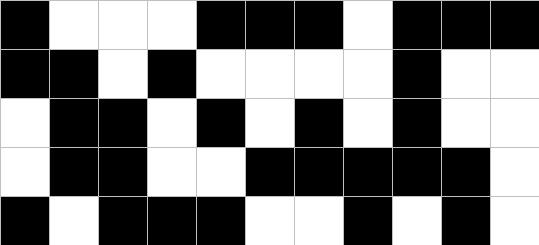[["black", "white", "white", "white", "black", "black", "black", "white", "black", "black", "black"], ["black", "black", "white", "black", "white", "white", "white", "white", "black", "white", "white"], ["white", "black", "black", "white", "black", "white", "black", "white", "black", "white", "white"], ["white", "black", "black", "white", "white", "black", "black", "black", "black", "black", "white"], ["black", "white", "black", "black", "black", "white", "white", "black", "white", "black", "white"]]